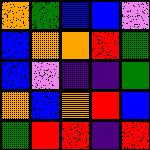[["orange", "green", "blue", "blue", "violet"], ["blue", "orange", "orange", "red", "green"], ["blue", "violet", "indigo", "indigo", "green"], ["orange", "blue", "orange", "red", "blue"], ["green", "red", "red", "indigo", "red"]]